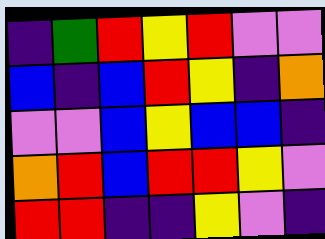[["indigo", "green", "red", "yellow", "red", "violet", "violet"], ["blue", "indigo", "blue", "red", "yellow", "indigo", "orange"], ["violet", "violet", "blue", "yellow", "blue", "blue", "indigo"], ["orange", "red", "blue", "red", "red", "yellow", "violet"], ["red", "red", "indigo", "indigo", "yellow", "violet", "indigo"]]